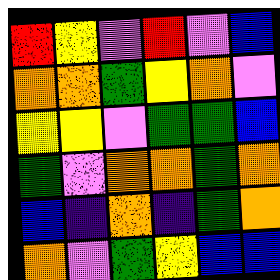[["red", "yellow", "violet", "red", "violet", "blue"], ["orange", "orange", "green", "yellow", "orange", "violet"], ["yellow", "yellow", "violet", "green", "green", "blue"], ["green", "violet", "orange", "orange", "green", "orange"], ["blue", "indigo", "orange", "indigo", "green", "orange"], ["orange", "violet", "green", "yellow", "blue", "blue"]]